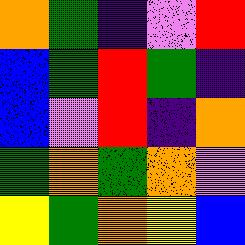[["orange", "green", "indigo", "violet", "red"], ["blue", "green", "red", "green", "indigo"], ["blue", "violet", "red", "indigo", "orange"], ["green", "orange", "green", "orange", "violet"], ["yellow", "green", "orange", "yellow", "blue"]]